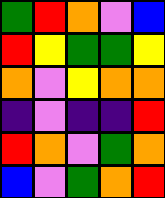[["green", "red", "orange", "violet", "blue"], ["red", "yellow", "green", "green", "yellow"], ["orange", "violet", "yellow", "orange", "orange"], ["indigo", "violet", "indigo", "indigo", "red"], ["red", "orange", "violet", "green", "orange"], ["blue", "violet", "green", "orange", "red"]]